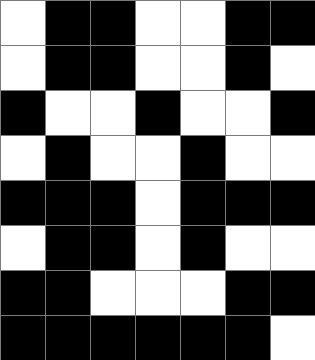[["white", "black", "black", "white", "white", "black", "black"], ["white", "black", "black", "white", "white", "black", "white"], ["black", "white", "white", "black", "white", "white", "black"], ["white", "black", "white", "white", "black", "white", "white"], ["black", "black", "black", "white", "black", "black", "black"], ["white", "black", "black", "white", "black", "white", "white"], ["black", "black", "white", "white", "white", "black", "black"], ["black", "black", "black", "black", "black", "black", "white"]]